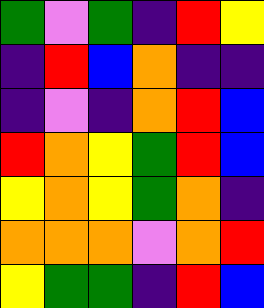[["green", "violet", "green", "indigo", "red", "yellow"], ["indigo", "red", "blue", "orange", "indigo", "indigo"], ["indigo", "violet", "indigo", "orange", "red", "blue"], ["red", "orange", "yellow", "green", "red", "blue"], ["yellow", "orange", "yellow", "green", "orange", "indigo"], ["orange", "orange", "orange", "violet", "orange", "red"], ["yellow", "green", "green", "indigo", "red", "blue"]]